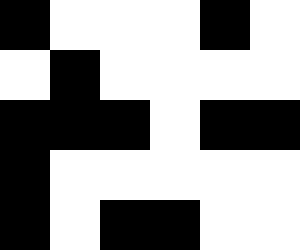[["black", "white", "white", "white", "black", "white"], ["white", "black", "white", "white", "white", "white"], ["black", "black", "black", "white", "black", "black"], ["black", "white", "white", "white", "white", "white"], ["black", "white", "black", "black", "white", "white"]]